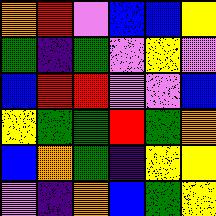[["orange", "red", "violet", "blue", "blue", "yellow"], ["green", "indigo", "green", "violet", "yellow", "violet"], ["blue", "red", "red", "violet", "violet", "blue"], ["yellow", "green", "green", "red", "green", "orange"], ["blue", "orange", "green", "indigo", "yellow", "yellow"], ["violet", "indigo", "orange", "blue", "green", "yellow"]]